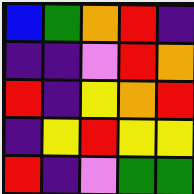[["blue", "green", "orange", "red", "indigo"], ["indigo", "indigo", "violet", "red", "orange"], ["red", "indigo", "yellow", "orange", "red"], ["indigo", "yellow", "red", "yellow", "yellow"], ["red", "indigo", "violet", "green", "green"]]